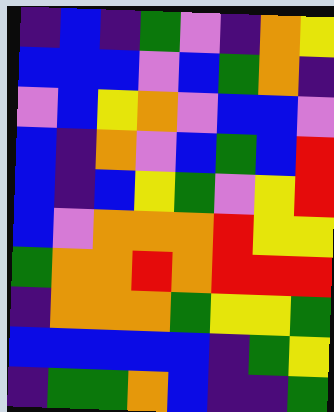[["indigo", "blue", "indigo", "green", "violet", "indigo", "orange", "yellow"], ["blue", "blue", "blue", "violet", "blue", "green", "orange", "indigo"], ["violet", "blue", "yellow", "orange", "violet", "blue", "blue", "violet"], ["blue", "indigo", "orange", "violet", "blue", "green", "blue", "red"], ["blue", "indigo", "blue", "yellow", "green", "violet", "yellow", "red"], ["blue", "violet", "orange", "orange", "orange", "red", "yellow", "yellow"], ["green", "orange", "orange", "red", "orange", "red", "red", "red"], ["indigo", "orange", "orange", "orange", "green", "yellow", "yellow", "green"], ["blue", "blue", "blue", "blue", "blue", "indigo", "green", "yellow"], ["indigo", "green", "green", "orange", "blue", "indigo", "indigo", "green"]]